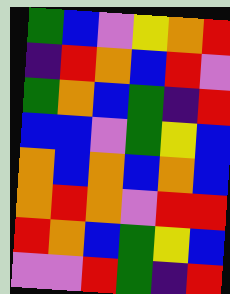[["green", "blue", "violet", "yellow", "orange", "red"], ["indigo", "red", "orange", "blue", "red", "violet"], ["green", "orange", "blue", "green", "indigo", "red"], ["blue", "blue", "violet", "green", "yellow", "blue"], ["orange", "blue", "orange", "blue", "orange", "blue"], ["orange", "red", "orange", "violet", "red", "red"], ["red", "orange", "blue", "green", "yellow", "blue"], ["violet", "violet", "red", "green", "indigo", "red"]]